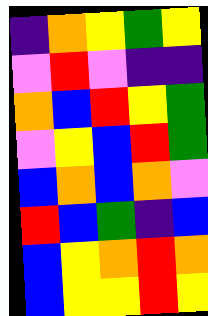[["indigo", "orange", "yellow", "green", "yellow"], ["violet", "red", "violet", "indigo", "indigo"], ["orange", "blue", "red", "yellow", "green"], ["violet", "yellow", "blue", "red", "green"], ["blue", "orange", "blue", "orange", "violet"], ["red", "blue", "green", "indigo", "blue"], ["blue", "yellow", "orange", "red", "orange"], ["blue", "yellow", "yellow", "red", "yellow"]]